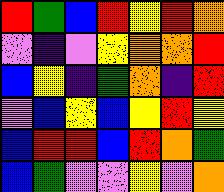[["red", "green", "blue", "red", "yellow", "red", "orange"], ["violet", "indigo", "violet", "yellow", "orange", "orange", "red"], ["blue", "yellow", "indigo", "green", "orange", "indigo", "red"], ["violet", "blue", "yellow", "blue", "yellow", "red", "yellow"], ["blue", "red", "red", "blue", "red", "orange", "green"], ["blue", "green", "violet", "violet", "yellow", "violet", "orange"]]